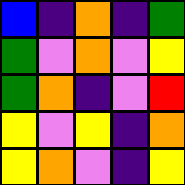[["blue", "indigo", "orange", "indigo", "green"], ["green", "violet", "orange", "violet", "yellow"], ["green", "orange", "indigo", "violet", "red"], ["yellow", "violet", "yellow", "indigo", "orange"], ["yellow", "orange", "violet", "indigo", "yellow"]]